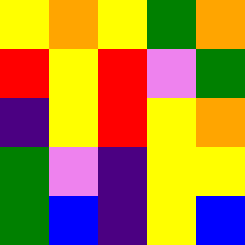[["yellow", "orange", "yellow", "green", "orange"], ["red", "yellow", "red", "violet", "green"], ["indigo", "yellow", "red", "yellow", "orange"], ["green", "violet", "indigo", "yellow", "yellow"], ["green", "blue", "indigo", "yellow", "blue"]]